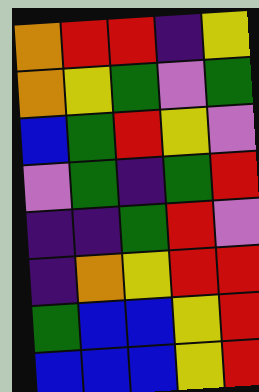[["orange", "red", "red", "indigo", "yellow"], ["orange", "yellow", "green", "violet", "green"], ["blue", "green", "red", "yellow", "violet"], ["violet", "green", "indigo", "green", "red"], ["indigo", "indigo", "green", "red", "violet"], ["indigo", "orange", "yellow", "red", "red"], ["green", "blue", "blue", "yellow", "red"], ["blue", "blue", "blue", "yellow", "red"]]